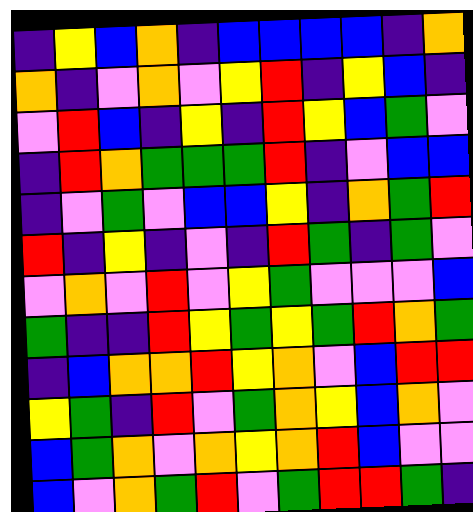[["indigo", "yellow", "blue", "orange", "indigo", "blue", "blue", "blue", "blue", "indigo", "orange"], ["orange", "indigo", "violet", "orange", "violet", "yellow", "red", "indigo", "yellow", "blue", "indigo"], ["violet", "red", "blue", "indigo", "yellow", "indigo", "red", "yellow", "blue", "green", "violet"], ["indigo", "red", "orange", "green", "green", "green", "red", "indigo", "violet", "blue", "blue"], ["indigo", "violet", "green", "violet", "blue", "blue", "yellow", "indigo", "orange", "green", "red"], ["red", "indigo", "yellow", "indigo", "violet", "indigo", "red", "green", "indigo", "green", "violet"], ["violet", "orange", "violet", "red", "violet", "yellow", "green", "violet", "violet", "violet", "blue"], ["green", "indigo", "indigo", "red", "yellow", "green", "yellow", "green", "red", "orange", "green"], ["indigo", "blue", "orange", "orange", "red", "yellow", "orange", "violet", "blue", "red", "red"], ["yellow", "green", "indigo", "red", "violet", "green", "orange", "yellow", "blue", "orange", "violet"], ["blue", "green", "orange", "violet", "orange", "yellow", "orange", "red", "blue", "violet", "violet"], ["blue", "violet", "orange", "green", "red", "violet", "green", "red", "red", "green", "indigo"]]